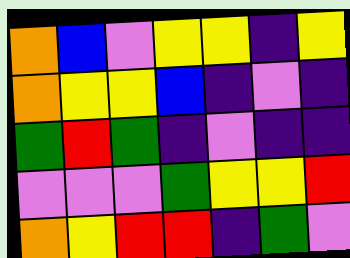[["orange", "blue", "violet", "yellow", "yellow", "indigo", "yellow"], ["orange", "yellow", "yellow", "blue", "indigo", "violet", "indigo"], ["green", "red", "green", "indigo", "violet", "indigo", "indigo"], ["violet", "violet", "violet", "green", "yellow", "yellow", "red"], ["orange", "yellow", "red", "red", "indigo", "green", "violet"]]